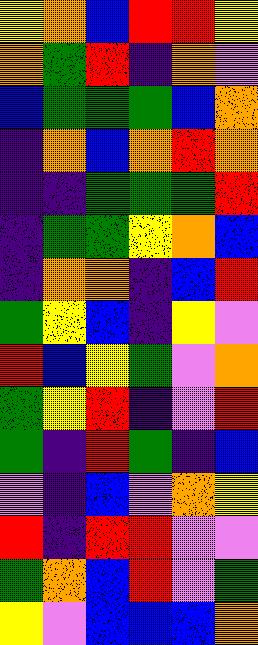[["yellow", "orange", "blue", "red", "red", "yellow"], ["orange", "green", "red", "indigo", "orange", "violet"], ["blue", "green", "green", "green", "blue", "orange"], ["indigo", "orange", "blue", "orange", "red", "orange"], ["indigo", "indigo", "green", "green", "green", "red"], ["indigo", "green", "green", "yellow", "orange", "blue"], ["indigo", "orange", "orange", "indigo", "blue", "red"], ["green", "yellow", "blue", "indigo", "yellow", "violet"], ["red", "blue", "yellow", "green", "violet", "orange"], ["green", "yellow", "red", "indigo", "violet", "red"], ["green", "indigo", "red", "green", "indigo", "blue"], ["violet", "indigo", "blue", "violet", "orange", "yellow"], ["red", "indigo", "red", "red", "violet", "violet"], ["green", "orange", "blue", "red", "violet", "green"], ["yellow", "violet", "blue", "blue", "blue", "orange"]]